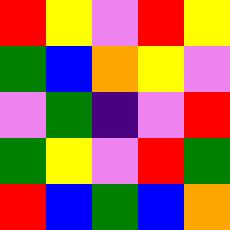[["red", "yellow", "violet", "red", "yellow"], ["green", "blue", "orange", "yellow", "violet"], ["violet", "green", "indigo", "violet", "red"], ["green", "yellow", "violet", "red", "green"], ["red", "blue", "green", "blue", "orange"]]